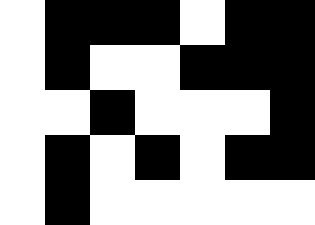[["white", "black", "black", "black", "white", "black", "black"], ["white", "black", "white", "white", "black", "black", "black"], ["white", "white", "black", "white", "white", "white", "black"], ["white", "black", "white", "black", "white", "black", "black"], ["white", "black", "white", "white", "white", "white", "white"]]